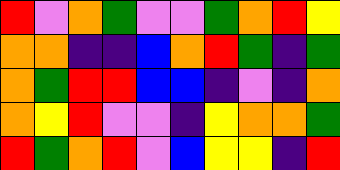[["red", "violet", "orange", "green", "violet", "violet", "green", "orange", "red", "yellow"], ["orange", "orange", "indigo", "indigo", "blue", "orange", "red", "green", "indigo", "green"], ["orange", "green", "red", "red", "blue", "blue", "indigo", "violet", "indigo", "orange"], ["orange", "yellow", "red", "violet", "violet", "indigo", "yellow", "orange", "orange", "green"], ["red", "green", "orange", "red", "violet", "blue", "yellow", "yellow", "indigo", "red"]]